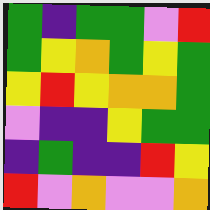[["green", "indigo", "green", "green", "violet", "red"], ["green", "yellow", "orange", "green", "yellow", "green"], ["yellow", "red", "yellow", "orange", "orange", "green"], ["violet", "indigo", "indigo", "yellow", "green", "green"], ["indigo", "green", "indigo", "indigo", "red", "yellow"], ["red", "violet", "orange", "violet", "violet", "orange"]]